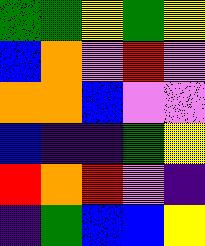[["green", "green", "yellow", "green", "yellow"], ["blue", "orange", "violet", "red", "violet"], ["orange", "orange", "blue", "violet", "violet"], ["blue", "indigo", "indigo", "green", "yellow"], ["red", "orange", "red", "violet", "indigo"], ["indigo", "green", "blue", "blue", "yellow"]]